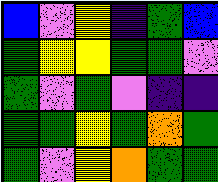[["blue", "violet", "yellow", "indigo", "green", "blue"], ["green", "yellow", "yellow", "green", "green", "violet"], ["green", "violet", "green", "violet", "indigo", "indigo"], ["green", "green", "yellow", "green", "orange", "green"], ["green", "violet", "yellow", "orange", "green", "green"]]